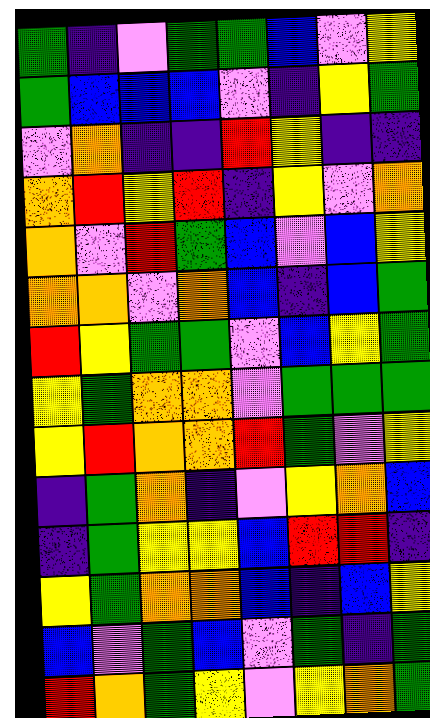[["green", "indigo", "violet", "green", "green", "blue", "violet", "yellow"], ["green", "blue", "blue", "blue", "violet", "indigo", "yellow", "green"], ["violet", "orange", "indigo", "indigo", "red", "yellow", "indigo", "indigo"], ["orange", "red", "yellow", "red", "indigo", "yellow", "violet", "orange"], ["orange", "violet", "red", "green", "blue", "violet", "blue", "yellow"], ["orange", "orange", "violet", "orange", "blue", "indigo", "blue", "green"], ["red", "yellow", "green", "green", "violet", "blue", "yellow", "green"], ["yellow", "green", "orange", "orange", "violet", "green", "green", "green"], ["yellow", "red", "orange", "orange", "red", "green", "violet", "yellow"], ["indigo", "green", "orange", "indigo", "violet", "yellow", "orange", "blue"], ["indigo", "green", "yellow", "yellow", "blue", "red", "red", "indigo"], ["yellow", "green", "orange", "orange", "blue", "indigo", "blue", "yellow"], ["blue", "violet", "green", "blue", "violet", "green", "indigo", "green"], ["red", "orange", "green", "yellow", "violet", "yellow", "orange", "green"]]